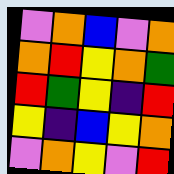[["violet", "orange", "blue", "violet", "orange"], ["orange", "red", "yellow", "orange", "green"], ["red", "green", "yellow", "indigo", "red"], ["yellow", "indigo", "blue", "yellow", "orange"], ["violet", "orange", "yellow", "violet", "red"]]